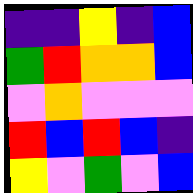[["indigo", "indigo", "yellow", "indigo", "blue"], ["green", "red", "orange", "orange", "blue"], ["violet", "orange", "violet", "violet", "violet"], ["red", "blue", "red", "blue", "indigo"], ["yellow", "violet", "green", "violet", "blue"]]